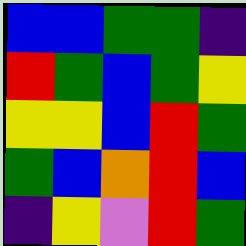[["blue", "blue", "green", "green", "indigo"], ["red", "green", "blue", "green", "yellow"], ["yellow", "yellow", "blue", "red", "green"], ["green", "blue", "orange", "red", "blue"], ["indigo", "yellow", "violet", "red", "green"]]